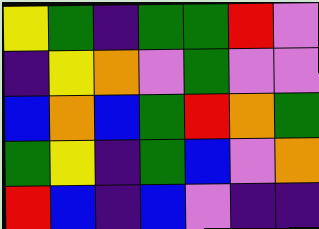[["yellow", "green", "indigo", "green", "green", "red", "violet"], ["indigo", "yellow", "orange", "violet", "green", "violet", "violet"], ["blue", "orange", "blue", "green", "red", "orange", "green"], ["green", "yellow", "indigo", "green", "blue", "violet", "orange"], ["red", "blue", "indigo", "blue", "violet", "indigo", "indigo"]]